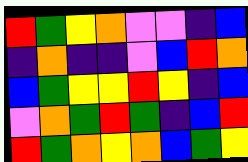[["red", "green", "yellow", "orange", "violet", "violet", "indigo", "blue"], ["indigo", "orange", "indigo", "indigo", "violet", "blue", "red", "orange"], ["blue", "green", "yellow", "yellow", "red", "yellow", "indigo", "blue"], ["violet", "orange", "green", "red", "green", "indigo", "blue", "red"], ["red", "green", "orange", "yellow", "orange", "blue", "green", "yellow"]]